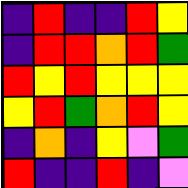[["indigo", "red", "indigo", "indigo", "red", "yellow"], ["indigo", "red", "red", "orange", "red", "green"], ["red", "yellow", "red", "yellow", "yellow", "yellow"], ["yellow", "red", "green", "orange", "red", "yellow"], ["indigo", "orange", "indigo", "yellow", "violet", "green"], ["red", "indigo", "indigo", "red", "indigo", "violet"]]